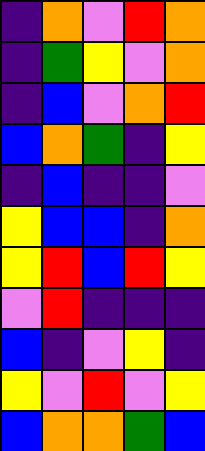[["indigo", "orange", "violet", "red", "orange"], ["indigo", "green", "yellow", "violet", "orange"], ["indigo", "blue", "violet", "orange", "red"], ["blue", "orange", "green", "indigo", "yellow"], ["indigo", "blue", "indigo", "indigo", "violet"], ["yellow", "blue", "blue", "indigo", "orange"], ["yellow", "red", "blue", "red", "yellow"], ["violet", "red", "indigo", "indigo", "indigo"], ["blue", "indigo", "violet", "yellow", "indigo"], ["yellow", "violet", "red", "violet", "yellow"], ["blue", "orange", "orange", "green", "blue"]]